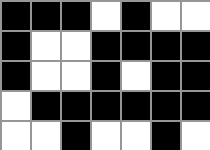[["black", "black", "black", "white", "black", "white", "white"], ["black", "white", "white", "black", "black", "black", "black"], ["black", "white", "white", "black", "white", "black", "black"], ["white", "black", "black", "black", "black", "black", "black"], ["white", "white", "black", "white", "white", "black", "white"]]